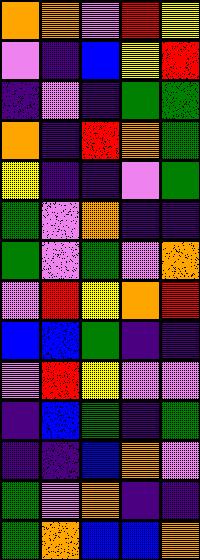[["orange", "orange", "violet", "red", "yellow"], ["violet", "indigo", "blue", "yellow", "red"], ["indigo", "violet", "indigo", "green", "green"], ["orange", "indigo", "red", "orange", "green"], ["yellow", "indigo", "indigo", "violet", "green"], ["green", "violet", "orange", "indigo", "indigo"], ["green", "violet", "green", "violet", "orange"], ["violet", "red", "yellow", "orange", "red"], ["blue", "blue", "green", "indigo", "indigo"], ["violet", "red", "yellow", "violet", "violet"], ["indigo", "blue", "green", "indigo", "green"], ["indigo", "indigo", "blue", "orange", "violet"], ["green", "violet", "orange", "indigo", "indigo"], ["green", "orange", "blue", "blue", "orange"]]